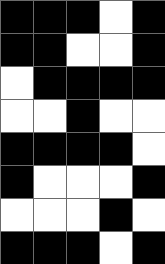[["black", "black", "black", "white", "black"], ["black", "black", "white", "white", "black"], ["white", "black", "black", "black", "black"], ["white", "white", "black", "white", "white"], ["black", "black", "black", "black", "white"], ["black", "white", "white", "white", "black"], ["white", "white", "white", "black", "white"], ["black", "black", "black", "white", "black"]]